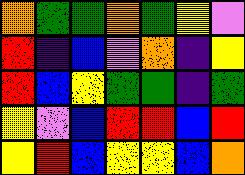[["orange", "green", "green", "orange", "green", "yellow", "violet"], ["red", "indigo", "blue", "violet", "orange", "indigo", "yellow"], ["red", "blue", "yellow", "green", "green", "indigo", "green"], ["yellow", "violet", "blue", "red", "red", "blue", "red"], ["yellow", "red", "blue", "yellow", "yellow", "blue", "orange"]]